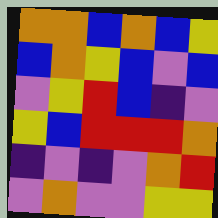[["orange", "orange", "blue", "orange", "blue", "yellow"], ["blue", "orange", "yellow", "blue", "violet", "blue"], ["violet", "yellow", "red", "blue", "indigo", "violet"], ["yellow", "blue", "red", "red", "red", "orange"], ["indigo", "violet", "indigo", "violet", "orange", "red"], ["violet", "orange", "violet", "violet", "yellow", "yellow"]]